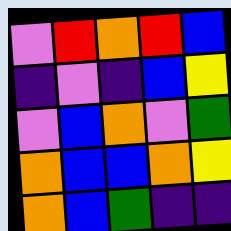[["violet", "red", "orange", "red", "blue"], ["indigo", "violet", "indigo", "blue", "yellow"], ["violet", "blue", "orange", "violet", "green"], ["orange", "blue", "blue", "orange", "yellow"], ["orange", "blue", "green", "indigo", "indigo"]]